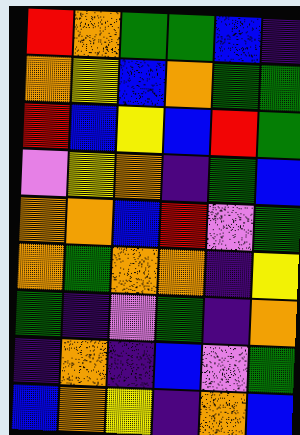[["red", "orange", "green", "green", "blue", "indigo"], ["orange", "yellow", "blue", "orange", "green", "green"], ["red", "blue", "yellow", "blue", "red", "green"], ["violet", "yellow", "orange", "indigo", "green", "blue"], ["orange", "orange", "blue", "red", "violet", "green"], ["orange", "green", "orange", "orange", "indigo", "yellow"], ["green", "indigo", "violet", "green", "indigo", "orange"], ["indigo", "orange", "indigo", "blue", "violet", "green"], ["blue", "orange", "yellow", "indigo", "orange", "blue"]]